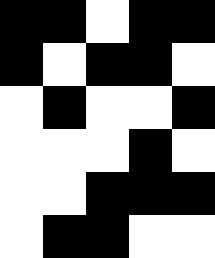[["black", "black", "white", "black", "black"], ["black", "white", "black", "black", "white"], ["white", "black", "white", "white", "black"], ["white", "white", "white", "black", "white"], ["white", "white", "black", "black", "black"], ["white", "black", "black", "white", "white"]]